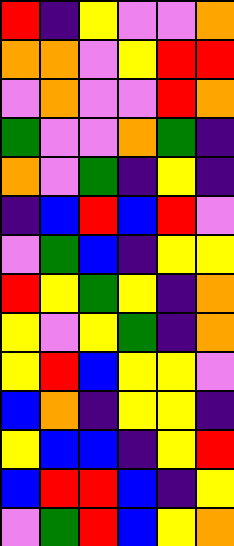[["red", "indigo", "yellow", "violet", "violet", "orange"], ["orange", "orange", "violet", "yellow", "red", "red"], ["violet", "orange", "violet", "violet", "red", "orange"], ["green", "violet", "violet", "orange", "green", "indigo"], ["orange", "violet", "green", "indigo", "yellow", "indigo"], ["indigo", "blue", "red", "blue", "red", "violet"], ["violet", "green", "blue", "indigo", "yellow", "yellow"], ["red", "yellow", "green", "yellow", "indigo", "orange"], ["yellow", "violet", "yellow", "green", "indigo", "orange"], ["yellow", "red", "blue", "yellow", "yellow", "violet"], ["blue", "orange", "indigo", "yellow", "yellow", "indigo"], ["yellow", "blue", "blue", "indigo", "yellow", "red"], ["blue", "red", "red", "blue", "indigo", "yellow"], ["violet", "green", "red", "blue", "yellow", "orange"]]